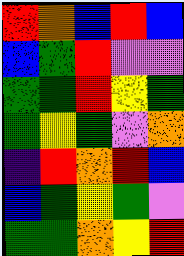[["red", "orange", "blue", "red", "blue"], ["blue", "green", "red", "violet", "violet"], ["green", "green", "red", "yellow", "green"], ["green", "yellow", "green", "violet", "orange"], ["indigo", "red", "orange", "red", "blue"], ["blue", "green", "yellow", "green", "violet"], ["green", "green", "orange", "yellow", "red"]]